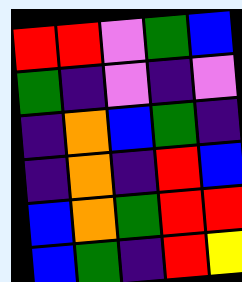[["red", "red", "violet", "green", "blue"], ["green", "indigo", "violet", "indigo", "violet"], ["indigo", "orange", "blue", "green", "indigo"], ["indigo", "orange", "indigo", "red", "blue"], ["blue", "orange", "green", "red", "red"], ["blue", "green", "indigo", "red", "yellow"]]